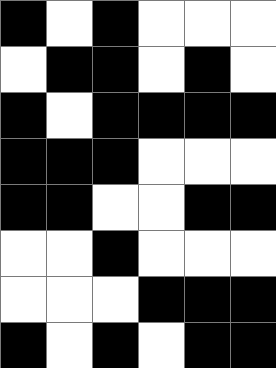[["black", "white", "black", "white", "white", "white"], ["white", "black", "black", "white", "black", "white"], ["black", "white", "black", "black", "black", "black"], ["black", "black", "black", "white", "white", "white"], ["black", "black", "white", "white", "black", "black"], ["white", "white", "black", "white", "white", "white"], ["white", "white", "white", "black", "black", "black"], ["black", "white", "black", "white", "black", "black"]]